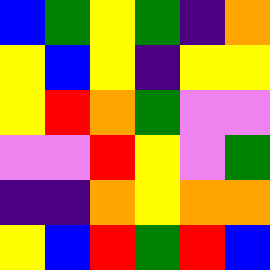[["blue", "green", "yellow", "green", "indigo", "orange"], ["yellow", "blue", "yellow", "indigo", "yellow", "yellow"], ["yellow", "red", "orange", "green", "violet", "violet"], ["violet", "violet", "red", "yellow", "violet", "green"], ["indigo", "indigo", "orange", "yellow", "orange", "orange"], ["yellow", "blue", "red", "green", "red", "blue"]]